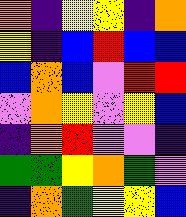[["orange", "indigo", "yellow", "yellow", "indigo", "orange"], ["yellow", "indigo", "blue", "red", "blue", "blue"], ["blue", "orange", "blue", "violet", "red", "red"], ["violet", "orange", "yellow", "violet", "yellow", "blue"], ["indigo", "orange", "red", "violet", "violet", "indigo"], ["green", "green", "yellow", "orange", "green", "violet"], ["indigo", "orange", "green", "yellow", "yellow", "blue"]]